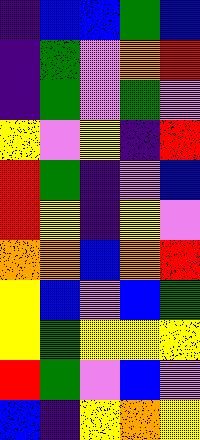[["indigo", "blue", "blue", "green", "blue"], ["indigo", "green", "violet", "orange", "red"], ["indigo", "green", "violet", "green", "violet"], ["yellow", "violet", "yellow", "indigo", "red"], ["red", "green", "indigo", "violet", "blue"], ["red", "yellow", "indigo", "yellow", "violet"], ["orange", "orange", "blue", "orange", "red"], ["yellow", "blue", "violet", "blue", "green"], ["yellow", "green", "yellow", "yellow", "yellow"], ["red", "green", "violet", "blue", "violet"], ["blue", "indigo", "yellow", "orange", "yellow"]]